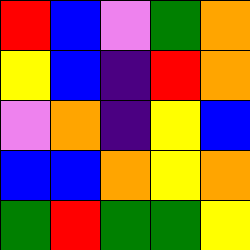[["red", "blue", "violet", "green", "orange"], ["yellow", "blue", "indigo", "red", "orange"], ["violet", "orange", "indigo", "yellow", "blue"], ["blue", "blue", "orange", "yellow", "orange"], ["green", "red", "green", "green", "yellow"]]